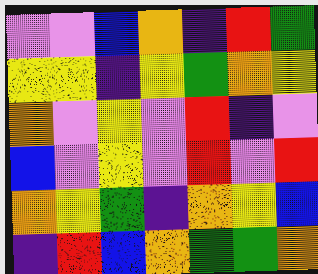[["violet", "violet", "blue", "orange", "indigo", "red", "green"], ["yellow", "yellow", "indigo", "yellow", "green", "orange", "yellow"], ["orange", "violet", "yellow", "violet", "red", "indigo", "violet"], ["blue", "violet", "yellow", "violet", "red", "violet", "red"], ["orange", "yellow", "green", "indigo", "orange", "yellow", "blue"], ["indigo", "red", "blue", "orange", "green", "green", "orange"]]